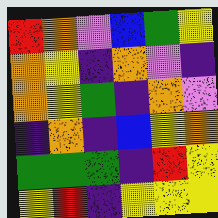[["red", "orange", "violet", "blue", "green", "yellow"], ["orange", "yellow", "indigo", "orange", "violet", "indigo"], ["orange", "yellow", "green", "indigo", "orange", "violet"], ["indigo", "orange", "indigo", "blue", "yellow", "orange"], ["green", "green", "green", "indigo", "red", "yellow"], ["yellow", "red", "indigo", "yellow", "yellow", "yellow"]]